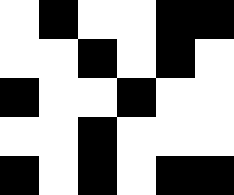[["white", "black", "white", "white", "black", "black"], ["white", "white", "black", "white", "black", "white"], ["black", "white", "white", "black", "white", "white"], ["white", "white", "black", "white", "white", "white"], ["black", "white", "black", "white", "black", "black"]]